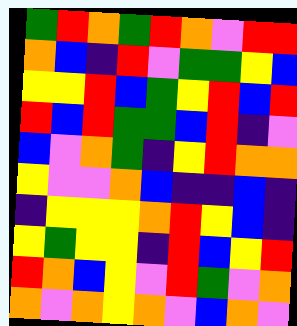[["green", "red", "orange", "green", "red", "orange", "violet", "red", "red"], ["orange", "blue", "indigo", "red", "violet", "green", "green", "yellow", "blue"], ["yellow", "yellow", "red", "blue", "green", "yellow", "red", "blue", "red"], ["red", "blue", "red", "green", "green", "blue", "red", "indigo", "violet"], ["blue", "violet", "orange", "green", "indigo", "yellow", "red", "orange", "orange"], ["yellow", "violet", "violet", "orange", "blue", "indigo", "indigo", "blue", "indigo"], ["indigo", "yellow", "yellow", "yellow", "orange", "red", "yellow", "blue", "indigo"], ["yellow", "green", "yellow", "yellow", "indigo", "red", "blue", "yellow", "red"], ["red", "orange", "blue", "yellow", "violet", "red", "green", "violet", "orange"], ["orange", "violet", "orange", "yellow", "orange", "violet", "blue", "orange", "violet"]]